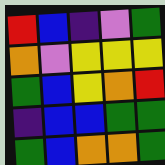[["red", "blue", "indigo", "violet", "green"], ["orange", "violet", "yellow", "yellow", "yellow"], ["green", "blue", "yellow", "orange", "red"], ["indigo", "blue", "blue", "green", "green"], ["green", "blue", "orange", "orange", "green"]]